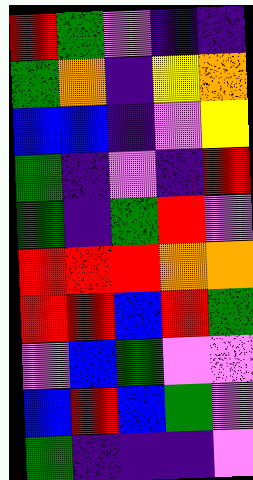[["red", "green", "violet", "indigo", "indigo"], ["green", "orange", "indigo", "yellow", "orange"], ["blue", "blue", "indigo", "violet", "yellow"], ["green", "indigo", "violet", "indigo", "red"], ["green", "indigo", "green", "red", "violet"], ["red", "red", "red", "orange", "orange"], ["red", "red", "blue", "red", "green"], ["violet", "blue", "green", "violet", "violet"], ["blue", "red", "blue", "green", "violet"], ["green", "indigo", "indigo", "indigo", "violet"]]